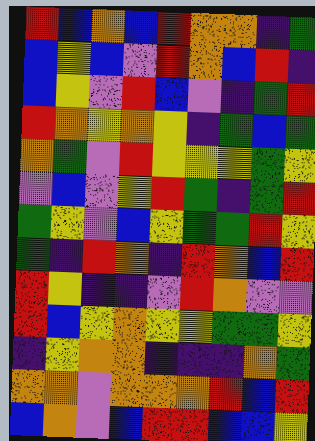[["red", "blue", "orange", "blue", "red", "orange", "orange", "indigo", "green"], ["blue", "yellow", "blue", "violet", "red", "orange", "blue", "red", "indigo"], ["blue", "yellow", "violet", "red", "blue", "violet", "indigo", "green", "red"], ["red", "orange", "yellow", "orange", "yellow", "indigo", "green", "blue", "green"], ["orange", "green", "violet", "red", "yellow", "yellow", "yellow", "green", "yellow"], ["violet", "blue", "violet", "yellow", "red", "green", "indigo", "green", "red"], ["green", "yellow", "violet", "blue", "yellow", "green", "green", "red", "yellow"], ["green", "indigo", "red", "orange", "indigo", "red", "orange", "blue", "red"], ["red", "yellow", "indigo", "indigo", "violet", "red", "orange", "violet", "violet"], ["red", "blue", "yellow", "orange", "yellow", "yellow", "green", "green", "yellow"], ["indigo", "yellow", "orange", "orange", "indigo", "indigo", "indigo", "orange", "green"], ["orange", "orange", "violet", "orange", "orange", "orange", "red", "blue", "red"], ["blue", "orange", "violet", "blue", "red", "red", "blue", "blue", "yellow"]]